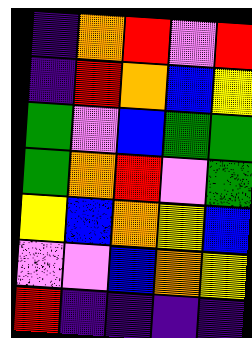[["indigo", "orange", "red", "violet", "red"], ["indigo", "red", "orange", "blue", "yellow"], ["green", "violet", "blue", "green", "green"], ["green", "orange", "red", "violet", "green"], ["yellow", "blue", "orange", "yellow", "blue"], ["violet", "violet", "blue", "orange", "yellow"], ["red", "indigo", "indigo", "indigo", "indigo"]]